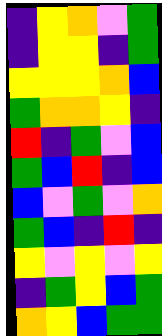[["indigo", "yellow", "orange", "violet", "green"], ["indigo", "yellow", "yellow", "indigo", "green"], ["yellow", "yellow", "yellow", "orange", "blue"], ["green", "orange", "orange", "yellow", "indigo"], ["red", "indigo", "green", "violet", "blue"], ["green", "blue", "red", "indigo", "blue"], ["blue", "violet", "green", "violet", "orange"], ["green", "blue", "indigo", "red", "indigo"], ["yellow", "violet", "yellow", "violet", "yellow"], ["indigo", "green", "yellow", "blue", "green"], ["orange", "yellow", "blue", "green", "green"]]